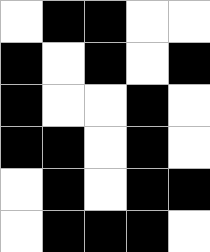[["white", "black", "black", "white", "white"], ["black", "white", "black", "white", "black"], ["black", "white", "white", "black", "white"], ["black", "black", "white", "black", "white"], ["white", "black", "white", "black", "black"], ["white", "black", "black", "black", "white"]]